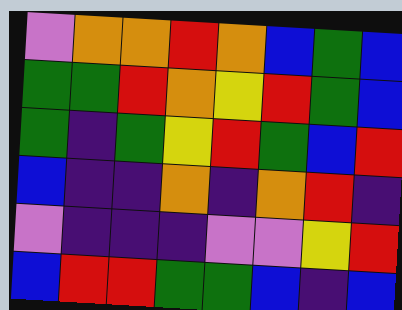[["violet", "orange", "orange", "red", "orange", "blue", "green", "blue"], ["green", "green", "red", "orange", "yellow", "red", "green", "blue"], ["green", "indigo", "green", "yellow", "red", "green", "blue", "red"], ["blue", "indigo", "indigo", "orange", "indigo", "orange", "red", "indigo"], ["violet", "indigo", "indigo", "indigo", "violet", "violet", "yellow", "red"], ["blue", "red", "red", "green", "green", "blue", "indigo", "blue"]]